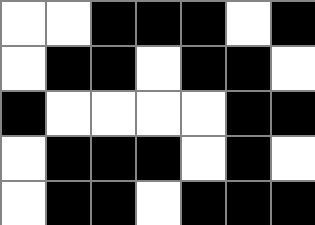[["white", "white", "black", "black", "black", "white", "black"], ["white", "black", "black", "white", "black", "black", "white"], ["black", "white", "white", "white", "white", "black", "black"], ["white", "black", "black", "black", "white", "black", "white"], ["white", "black", "black", "white", "black", "black", "black"]]